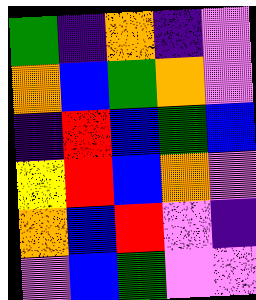[["green", "indigo", "orange", "indigo", "violet"], ["orange", "blue", "green", "orange", "violet"], ["indigo", "red", "blue", "green", "blue"], ["yellow", "red", "blue", "orange", "violet"], ["orange", "blue", "red", "violet", "indigo"], ["violet", "blue", "green", "violet", "violet"]]